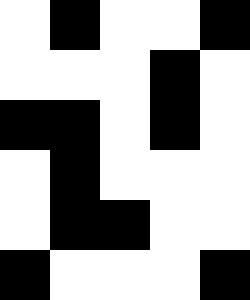[["white", "black", "white", "white", "black"], ["white", "white", "white", "black", "white"], ["black", "black", "white", "black", "white"], ["white", "black", "white", "white", "white"], ["white", "black", "black", "white", "white"], ["black", "white", "white", "white", "black"]]